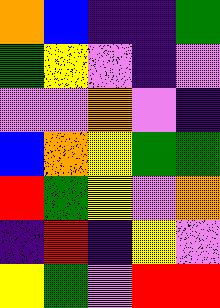[["orange", "blue", "indigo", "indigo", "green"], ["green", "yellow", "violet", "indigo", "violet"], ["violet", "violet", "orange", "violet", "indigo"], ["blue", "orange", "yellow", "green", "green"], ["red", "green", "yellow", "violet", "orange"], ["indigo", "red", "indigo", "yellow", "violet"], ["yellow", "green", "violet", "red", "red"]]